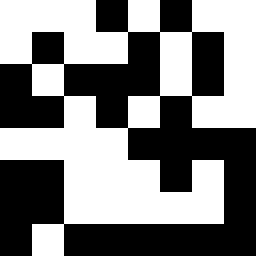[["white", "white", "white", "black", "white", "black", "white", "white"], ["white", "black", "white", "white", "black", "white", "black", "white"], ["black", "white", "black", "black", "black", "white", "black", "white"], ["black", "black", "white", "black", "white", "black", "white", "white"], ["white", "white", "white", "white", "black", "black", "black", "black"], ["black", "black", "white", "white", "white", "black", "white", "black"], ["black", "black", "white", "white", "white", "white", "white", "black"], ["black", "white", "black", "black", "black", "black", "black", "black"]]